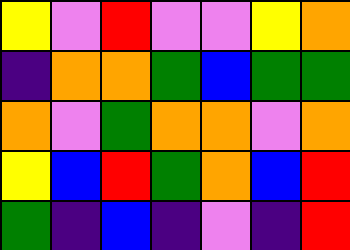[["yellow", "violet", "red", "violet", "violet", "yellow", "orange"], ["indigo", "orange", "orange", "green", "blue", "green", "green"], ["orange", "violet", "green", "orange", "orange", "violet", "orange"], ["yellow", "blue", "red", "green", "orange", "blue", "red"], ["green", "indigo", "blue", "indigo", "violet", "indigo", "red"]]